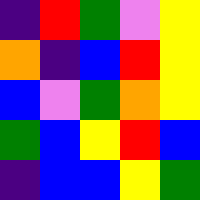[["indigo", "red", "green", "violet", "yellow"], ["orange", "indigo", "blue", "red", "yellow"], ["blue", "violet", "green", "orange", "yellow"], ["green", "blue", "yellow", "red", "blue"], ["indigo", "blue", "blue", "yellow", "green"]]